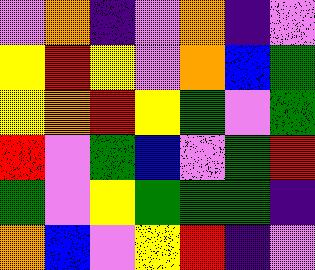[["violet", "orange", "indigo", "violet", "orange", "indigo", "violet"], ["yellow", "red", "yellow", "violet", "orange", "blue", "green"], ["yellow", "orange", "red", "yellow", "green", "violet", "green"], ["red", "violet", "green", "blue", "violet", "green", "red"], ["green", "violet", "yellow", "green", "green", "green", "indigo"], ["orange", "blue", "violet", "yellow", "red", "indigo", "violet"]]